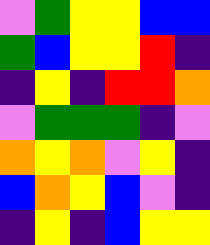[["violet", "green", "yellow", "yellow", "blue", "blue"], ["green", "blue", "yellow", "yellow", "red", "indigo"], ["indigo", "yellow", "indigo", "red", "red", "orange"], ["violet", "green", "green", "green", "indigo", "violet"], ["orange", "yellow", "orange", "violet", "yellow", "indigo"], ["blue", "orange", "yellow", "blue", "violet", "indigo"], ["indigo", "yellow", "indigo", "blue", "yellow", "yellow"]]